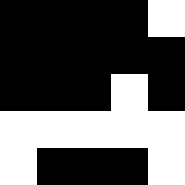[["black", "black", "black", "black", "white"], ["black", "black", "black", "black", "black"], ["black", "black", "black", "white", "black"], ["white", "white", "white", "white", "white"], ["white", "black", "black", "black", "white"]]